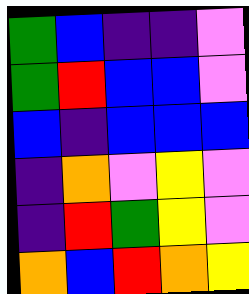[["green", "blue", "indigo", "indigo", "violet"], ["green", "red", "blue", "blue", "violet"], ["blue", "indigo", "blue", "blue", "blue"], ["indigo", "orange", "violet", "yellow", "violet"], ["indigo", "red", "green", "yellow", "violet"], ["orange", "blue", "red", "orange", "yellow"]]